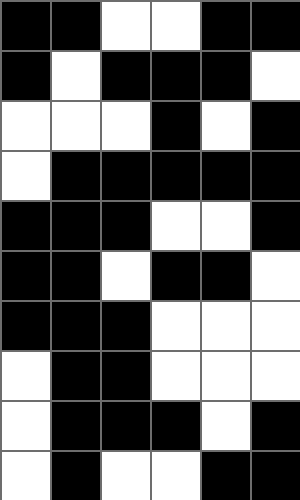[["black", "black", "white", "white", "black", "black"], ["black", "white", "black", "black", "black", "white"], ["white", "white", "white", "black", "white", "black"], ["white", "black", "black", "black", "black", "black"], ["black", "black", "black", "white", "white", "black"], ["black", "black", "white", "black", "black", "white"], ["black", "black", "black", "white", "white", "white"], ["white", "black", "black", "white", "white", "white"], ["white", "black", "black", "black", "white", "black"], ["white", "black", "white", "white", "black", "black"]]